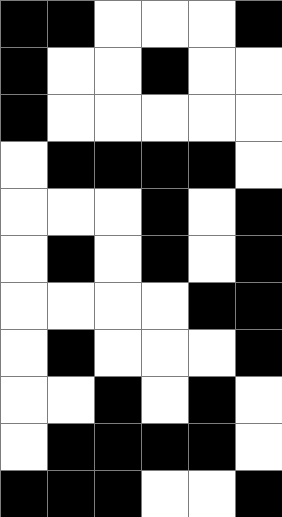[["black", "black", "white", "white", "white", "black"], ["black", "white", "white", "black", "white", "white"], ["black", "white", "white", "white", "white", "white"], ["white", "black", "black", "black", "black", "white"], ["white", "white", "white", "black", "white", "black"], ["white", "black", "white", "black", "white", "black"], ["white", "white", "white", "white", "black", "black"], ["white", "black", "white", "white", "white", "black"], ["white", "white", "black", "white", "black", "white"], ["white", "black", "black", "black", "black", "white"], ["black", "black", "black", "white", "white", "black"]]